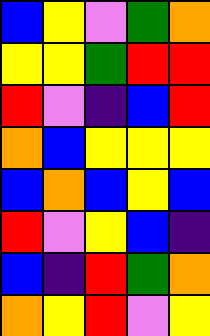[["blue", "yellow", "violet", "green", "orange"], ["yellow", "yellow", "green", "red", "red"], ["red", "violet", "indigo", "blue", "red"], ["orange", "blue", "yellow", "yellow", "yellow"], ["blue", "orange", "blue", "yellow", "blue"], ["red", "violet", "yellow", "blue", "indigo"], ["blue", "indigo", "red", "green", "orange"], ["orange", "yellow", "red", "violet", "yellow"]]